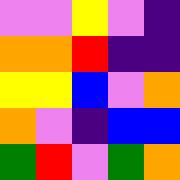[["violet", "violet", "yellow", "violet", "indigo"], ["orange", "orange", "red", "indigo", "indigo"], ["yellow", "yellow", "blue", "violet", "orange"], ["orange", "violet", "indigo", "blue", "blue"], ["green", "red", "violet", "green", "orange"]]